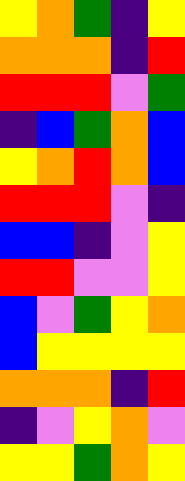[["yellow", "orange", "green", "indigo", "yellow"], ["orange", "orange", "orange", "indigo", "red"], ["red", "red", "red", "violet", "green"], ["indigo", "blue", "green", "orange", "blue"], ["yellow", "orange", "red", "orange", "blue"], ["red", "red", "red", "violet", "indigo"], ["blue", "blue", "indigo", "violet", "yellow"], ["red", "red", "violet", "violet", "yellow"], ["blue", "violet", "green", "yellow", "orange"], ["blue", "yellow", "yellow", "yellow", "yellow"], ["orange", "orange", "orange", "indigo", "red"], ["indigo", "violet", "yellow", "orange", "violet"], ["yellow", "yellow", "green", "orange", "yellow"]]